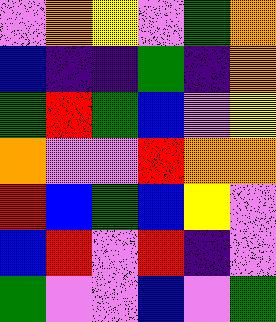[["violet", "orange", "yellow", "violet", "green", "orange"], ["blue", "indigo", "indigo", "green", "indigo", "orange"], ["green", "red", "green", "blue", "violet", "yellow"], ["orange", "violet", "violet", "red", "orange", "orange"], ["red", "blue", "green", "blue", "yellow", "violet"], ["blue", "red", "violet", "red", "indigo", "violet"], ["green", "violet", "violet", "blue", "violet", "green"]]